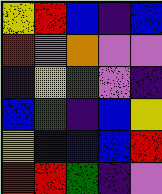[["yellow", "red", "blue", "indigo", "blue"], ["red", "violet", "orange", "violet", "violet"], ["indigo", "yellow", "green", "violet", "indigo"], ["blue", "green", "indigo", "blue", "yellow"], ["yellow", "indigo", "blue", "blue", "red"], ["red", "red", "green", "indigo", "violet"]]